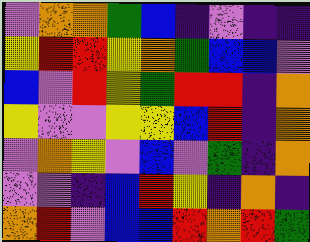[["violet", "orange", "orange", "green", "blue", "indigo", "violet", "indigo", "indigo"], ["yellow", "red", "red", "yellow", "orange", "green", "blue", "blue", "violet"], ["blue", "violet", "red", "yellow", "green", "red", "red", "indigo", "orange"], ["yellow", "violet", "violet", "yellow", "yellow", "blue", "red", "indigo", "orange"], ["violet", "orange", "yellow", "violet", "blue", "violet", "green", "indigo", "orange"], ["violet", "violet", "indigo", "blue", "red", "yellow", "indigo", "orange", "indigo"], ["orange", "red", "violet", "blue", "blue", "red", "orange", "red", "green"]]